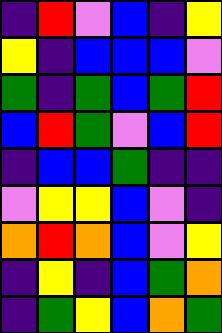[["indigo", "red", "violet", "blue", "indigo", "yellow"], ["yellow", "indigo", "blue", "blue", "blue", "violet"], ["green", "indigo", "green", "blue", "green", "red"], ["blue", "red", "green", "violet", "blue", "red"], ["indigo", "blue", "blue", "green", "indigo", "indigo"], ["violet", "yellow", "yellow", "blue", "violet", "indigo"], ["orange", "red", "orange", "blue", "violet", "yellow"], ["indigo", "yellow", "indigo", "blue", "green", "orange"], ["indigo", "green", "yellow", "blue", "orange", "green"]]